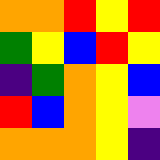[["orange", "orange", "red", "yellow", "red"], ["green", "yellow", "blue", "red", "yellow"], ["indigo", "green", "orange", "yellow", "blue"], ["red", "blue", "orange", "yellow", "violet"], ["orange", "orange", "orange", "yellow", "indigo"]]